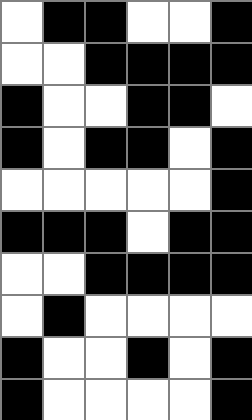[["white", "black", "black", "white", "white", "black"], ["white", "white", "black", "black", "black", "black"], ["black", "white", "white", "black", "black", "white"], ["black", "white", "black", "black", "white", "black"], ["white", "white", "white", "white", "white", "black"], ["black", "black", "black", "white", "black", "black"], ["white", "white", "black", "black", "black", "black"], ["white", "black", "white", "white", "white", "white"], ["black", "white", "white", "black", "white", "black"], ["black", "white", "white", "white", "white", "black"]]